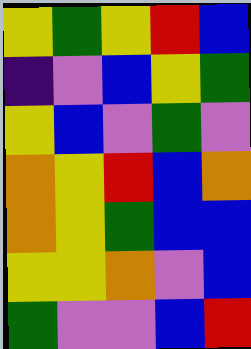[["yellow", "green", "yellow", "red", "blue"], ["indigo", "violet", "blue", "yellow", "green"], ["yellow", "blue", "violet", "green", "violet"], ["orange", "yellow", "red", "blue", "orange"], ["orange", "yellow", "green", "blue", "blue"], ["yellow", "yellow", "orange", "violet", "blue"], ["green", "violet", "violet", "blue", "red"]]